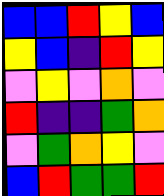[["blue", "blue", "red", "yellow", "blue"], ["yellow", "blue", "indigo", "red", "yellow"], ["violet", "yellow", "violet", "orange", "violet"], ["red", "indigo", "indigo", "green", "orange"], ["violet", "green", "orange", "yellow", "violet"], ["blue", "red", "green", "green", "red"]]